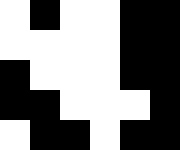[["white", "black", "white", "white", "black", "black"], ["white", "white", "white", "white", "black", "black"], ["black", "white", "white", "white", "black", "black"], ["black", "black", "white", "white", "white", "black"], ["white", "black", "black", "white", "black", "black"]]